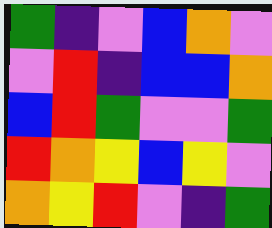[["green", "indigo", "violet", "blue", "orange", "violet"], ["violet", "red", "indigo", "blue", "blue", "orange"], ["blue", "red", "green", "violet", "violet", "green"], ["red", "orange", "yellow", "blue", "yellow", "violet"], ["orange", "yellow", "red", "violet", "indigo", "green"]]